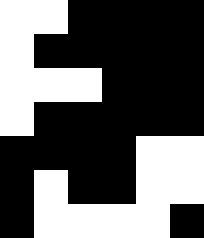[["white", "white", "black", "black", "black", "black"], ["white", "black", "black", "black", "black", "black"], ["white", "white", "white", "black", "black", "black"], ["white", "black", "black", "black", "black", "black"], ["black", "black", "black", "black", "white", "white"], ["black", "white", "black", "black", "white", "white"], ["black", "white", "white", "white", "white", "black"]]